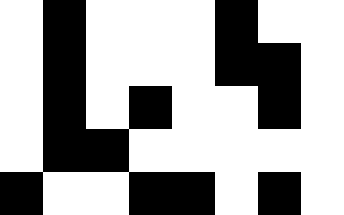[["white", "black", "white", "white", "white", "black", "white", "white"], ["white", "black", "white", "white", "white", "black", "black", "white"], ["white", "black", "white", "black", "white", "white", "black", "white"], ["white", "black", "black", "white", "white", "white", "white", "white"], ["black", "white", "white", "black", "black", "white", "black", "white"]]